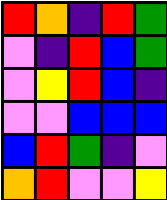[["red", "orange", "indigo", "red", "green"], ["violet", "indigo", "red", "blue", "green"], ["violet", "yellow", "red", "blue", "indigo"], ["violet", "violet", "blue", "blue", "blue"], ["blue", "red", "green", "indigo", "violet"], ["orange", "red", "violet", "violet", "yellow"]]